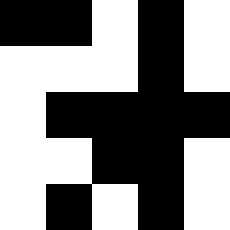[["black", "black", "white", "black", "white"], ["white", "white", "white", "black", "white"], ["white", "black", "black", "black", "black"], ["white", "white", "black", "black", "white"], ["white", "black", "white", "black", "white"]]